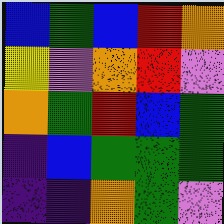[["blue", "green", "blue", "red", "orange"], ["yellow", "violet", "orange", "red", "violet"], ["orange", "green", "red", "blue", "green"], ["indigo", "blue", "green", "green", "green"], ["indigo", "indigo", "orange", "green", "violet"]]